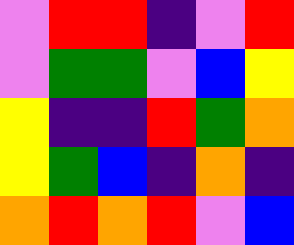[["violet", "red", "red", "indigo", "violet", "red"], ["violet", "green", "green", "violet", "blue", "yellow"], ["yellow", "indigo", "indigo", "red", "green", "orange"], ["yellow", "green", "blue", "indigo", "orange", "indigo"], ["orange", "red", "orange", "red", "violet", "blue"]]